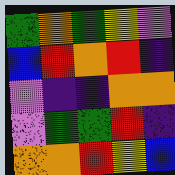[["green", "orange", "green", "yellow", "violet"], ["blue", "red", "orange", "red", "indigo"], ["violet", "indigo", "indigo", "orange", "orange"], ["violet", "green", "green", "red", "indigo"], ["orange", "orange", "red", "yellow", "blue"]]